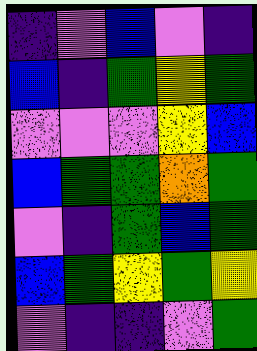[["indigo", "violet", "blue", "violet", "indigo"], ["blue", "indigo", "green", "yellow", "green"], ["violet", "violet", "violet", "yellow", "blue"], ["blue", "green", "green", "orange", "green"], ["violet", "indigo", "green", "blue", "green"], ["blue", "green", "yellow", "green", "yellow"], ["violet", "indigo", "indigo", "violet", "green"]]